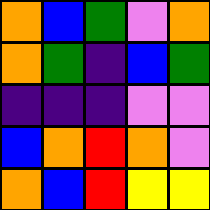[["orange", "blue", "green", "violet", "orange"], ["orange", "green", "indigo", "blue", "green"], ["indigo", "indigo", "indigo", "violet", "violet"], ["blue", "orange", "red", "orange", "violet"], ["orange", "blue", "red", "yellow", "yellow"]]